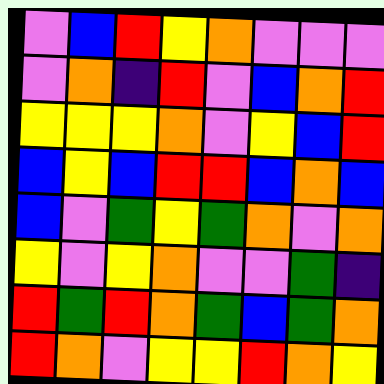[["violet", "blue", "red", "yellow", "orange", "violet", "violet", "violet"], ["violet", "orange", "indigo", "red", "violet", "blue", "orange", "red"], ["yellow", "yellow", "yellow", "orange", "violet", "yellow", "blue", "red"], ["blue", "yellow", "blue", "red", "red", "blue", "orange", "blue"], ["blue", "violet", "green", "yellow", "green", "orange", "violet", "orange"], ["yellow", "violet", "yellow", "orange", "violet", "violet", "green", "indigo"], ["red", "green", "red", "orange", "green", "blue", "green", "orange"], ["red", "orange", "violet", "yellow", "yellow", "red", "orange", "yellow"]]